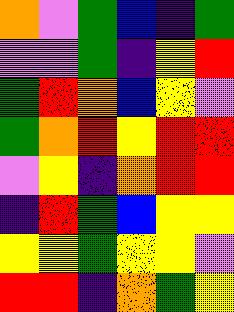[["orange", "violet", "green", "blue", "indigo", "green"], ["violet", "violet", "green", "indigo", "yellow", "red"], ["green", "red", "orange", "blue", "yellow", "violet"], ["green", "orange", "red", "yellow", "red", "red"], ["violet", "yellow", "indigo", "orange", "red", "red"], ["indigo", "red", "green", "blue", "yellow", "yellow"], ["yellow", "yellow", "green", "yellow", "yellow", "violet"], ["red", "red", "indigo", "orange", "green", "yellow"]]